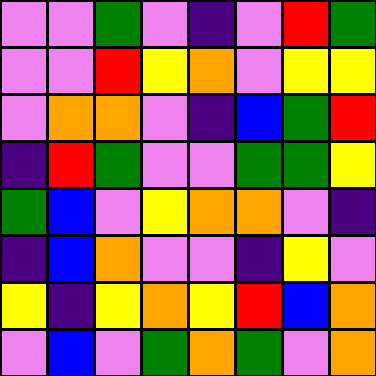[["violet", "violet", "green", "violet", "indigo", "violet", "red", "green"], ["violet", "violet", "red", "yellow", "orange", "violet", "yellow", "yellow"], ["violet", "orange", "orange", "violet", "indigo", "blue", "green", "red"], ["indigo", "red", "green", "violet", "violet", "green", "green", "yellow"], ["green", "blue", "violet", "yellow", "orange", "orange", "violet", "indigo"], ["indigo", "blue", "orange", "violet", "violet", "indigo", "yellow", "violet"], ["yellow", "indigo", "yellow", "orange", "yellow", "red", "blue", "orange"], ["violet", "blue", "violet", "green", "orange", "green", "violet", "orange"]]